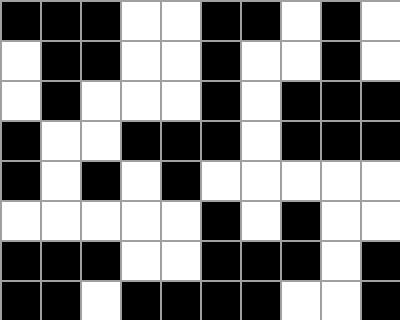[["black", "black", "black", "white", "white", "black", "black", "white", "black", "white"], ["white", "black", "black", "white", "white", "black", "white", "white", "black", "white"], ["white", "black", "white", "white", "white", "black", "white", "black", "black", "black"], ["black", "white", "white", "black", "black", "black", "white", "black", "black", "black"], ["black", "white", "black", "white", "black", "white", "white", "white", "white", "white"], ["white", "white", "white", "white", "white", "black", "white", "black", "white", "white"], ["black", "black", "black", "white", "white", "black", "black", "black", "white", "black"], ["black", "black", "white", "black", "black", "black", "black", "white", "white", "black"]]